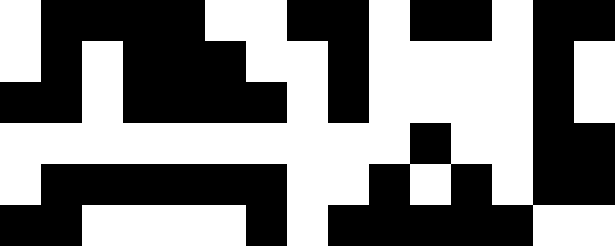[["white", "black", "black", "black", "black", "white", "white", "black", "black", "white", "black", "black", "white", "black", "black"], ["white", "black", "white", "black", "black", "black", "white", "white", "black", "white", "white", "white", "white", "black", "white"], ["black", "black", "white", "black", "black", "black", "black", "white", "black", "white", "white", "white", "white", "black", "white"], ["white", "white", "white", "white", "white", "white", "white", "white", "white", "white", "black", "white", "white", "black", "black"], ["white", "black", "black", "black", "black", "black", "black", "white", "white", "black", "white", "black", "white", "black", "black"], ["black", "black", "white", "white", "white", "white", "black", "white", "black", "black", "black", "black", "black", "white", "white"]]